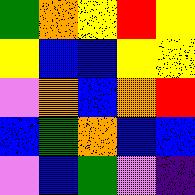[["green", "orange", "yellow", "red", "yellow"], ["yellow", "blue", "blue", "yellow", "yellow"], ["violet", "orange", "blue", "orange", "red"], ["blue", "green", "orange", "blue", "blue"], ["violet", "blue", "green", "violet", "indigo"]]